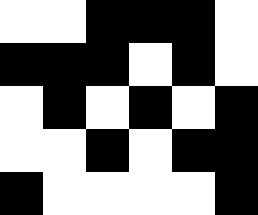[["white", "white", "black", "black", "black", "white"], ["black", "black", "black", "white", "black", "white"], ["white", "black", "white", "black", "white", "black"], ["white", "white", "black", "white", "black", "black"], ["black", "white", "white", "white", "white", "black"]]